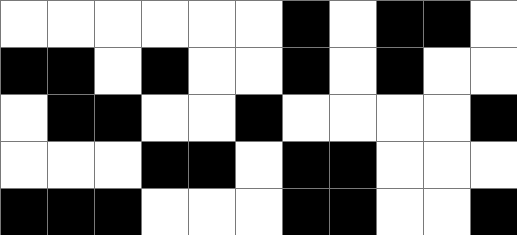[["white", "white", "white", "white", "white", "white", "black", "white", "black", "black", "white"], ["black", "black", "white", "black", "white", "white", "black", "white", "black", "white", "white"], ["white", "black", "black", "white", "white", "black", "white", "white", "white", "white", "black"], ["white", "white", "white", "black", "black", "white", "black", "black", "white", "white", "white"], ["black", "black", "black", "white", "white", "white", "black", "black", "white", "white", "black"]]